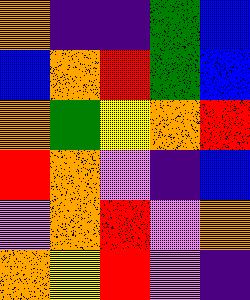[["orange", "indigo", "indigo", "green", "blue"], ["blue", "orange", "red", "green", "blue"], ["orange", "green", "yellow", "orange", "red"], ["red", "orange", "violet", "indigo", "blue"], ["violet", "orange", "red", "violet", "orange"], ["orange", "yellow", "red", "violet", "indigo"]]